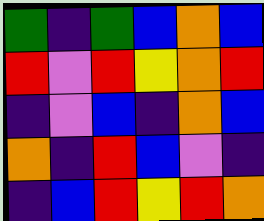[["green", "indigo", "green", "blue", "orange", "blue"], ["red", "violet", "red", "yellow", "orange", "red"], ["indigo", "violet", "blue", "indigo", "orange", "blue"], ["orange", "indigo", "red", "blue", "violet", "indigo"], ["indigo", "blue", "red", "yellow", "red", "orange"]]